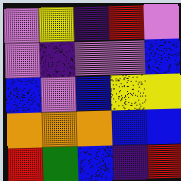[["violet", "yellow", "indigo", "red", "violet"], ["violet", "indigo", "violet", "violet", "blue"], ["blue", "violet", "blue", "yellow", "yellow"], ["orange", "orange", "orange", "blue", "blue"], ["red", "green", "blue", "indigo", "red"]]